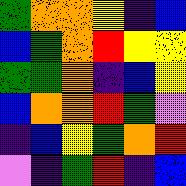[["green", "orange", "orange", "yellow", "indigo", "blue"], ["blue", "green", "orange", "red", "yellow", "yellow"], ["green", "green", "orange", "indigo", "blue", "yellow"], ["blue", "orange", "orange", "red", "green", "violet"], ["indigo", "blue", "yellow", "green", "orange", "red"], ["violet", "indigo", "green", "red", "indigo", "blue"]]